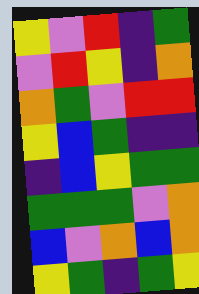[["yellow", "violet", "red", "indigo", "green"], ["violet", "red", "yellow", "indigo", "orange"], ["orange", "green", "violet", "red", "red"], ["yellow", "blue", "green", "indigo", "indigo"], ["indigo", "blue", "yellow", "green", "green"], ["green", "green", "green", "violet", "orange"], ["blue", "violet", "orange", "blue", "orange"], ["yellow", "green", "indigo", "green", "yellow"]]